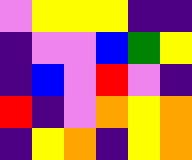[["violet", "yellow", "yellow", "yellow", "indigo", "indigo"], ["indigo", "violet", "violet", "blue", "green", "yellow"], ["indigo", "blue", "violet", "red", "violet", "indigo"], ["red", "indigo", "violet", "orange", "yellow", "orange"], ["indigo", "yellow", "orange", "indigo", "yellow", "orange"]]